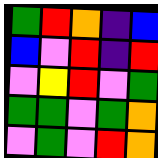[["green", "red", "orange", "indigo", "blue"], ["blue", "violet", "red", "indigo", "red"], ["violet", "yellow", "red", "violet", "green"], ["green", "green", "violet", "green", "orange"], ["violet", "green", "violet", "red", "orange"]]